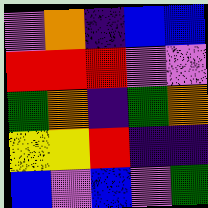[["violet", "orange", "indigo", "blue", "blue"], ["red", "red", "red", "violet", "violet"], ["green", "orange", "indigo", "green", "orange"], ["yellow", "yellow", "red", "indigo", "indigo"], ["blue", "violet", "blue", "violet", "green"]]